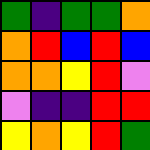[["green", "indigo", "green", "green", "orange"], ["orange", "red", "blue", "red", "blue"], ["orange", "orange", "yellow", "red", "violet"], ["violet", "indigo", "indigo", "red", "red"], ["yellow", "orange", "yellow", "red", "green"]]